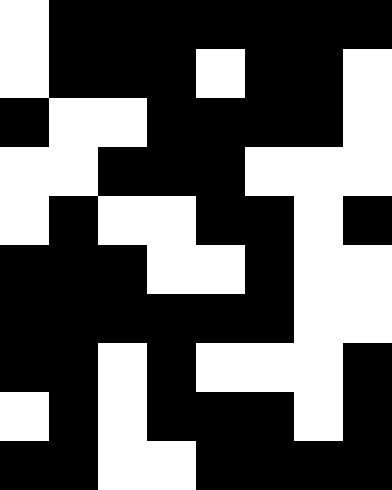[["white", "black", "black", "black", "black", "black", "black", "black"], ["white", "black", "black", "black", "white", "black", "black", "white"], ["black", "white", "white", "black", "black", "black", "black", "white"], ["white", "white", "black", "black", "black", "white", "white", "white"], ["white", "black", "white", "white", "black", "black", "white", "black"], ["black", "black", "black", "white", "white", "black", "white", "white"], ["black", "black", "black", "black", "black", "black", "white", "white"], ["black", "black", "white", "black", "white", "white", "white", "black"], ["white", "black", "white", "black", "black", "black", "white", "black"], ["black", "black", "white", "white", "black", "black", "black", "black"]]